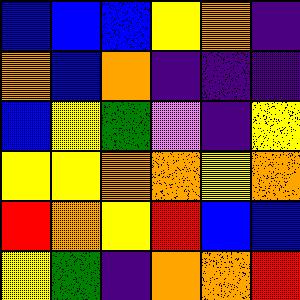[["blue", "blue", "blue", "yellow", "orange", "indigo"], ["orange", "blue", "orange", "indigo", "indigo", "indigo"], ["blue", "yellow", "green", "violet", "indigo", "yellow"], ["yellow", "yellow", "orange", "orange", "yellow", "orange"], ["red", "orange", "yellow", "red", "blue", "blue"], ["yellow", "green", "indigo", "orange", "orange", "red"]]